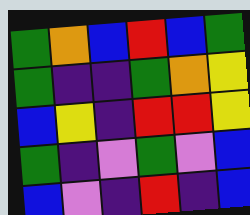[["green", "orange", "blue", "red", "blue", "green"], ["green", "indigo", "indigo", "green", "orange", "yellow"], ["blue", "yellow", "indigo", "red", "red", "yellow"], ["green", "indigo", "violet", "green", "violet", "blue"], ["blue", "violet", "indigo", "red", "indigo", "blue"]]